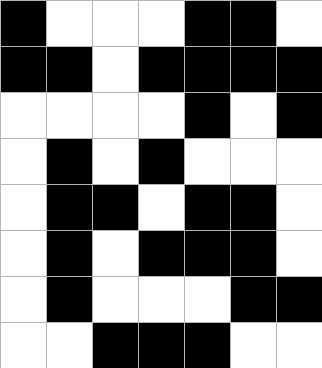[["black", "white", "white", "white", "black", "black", "white"], ["black", "black", "white", "black", "black", "black", "black"], ["white", "white", "white", "white", "black", "white", "black"], ["white", "black", "white", "black", "white", "white", "white"], ["white", "black", "black", "white", "black", "black", "white"], ["white", "black", "white", "black", "black", "black", "white"], ["white", "black", "white", "white", "white", "black", "black"], ["white", "white", "black", "black", "black", "white", "white"]]